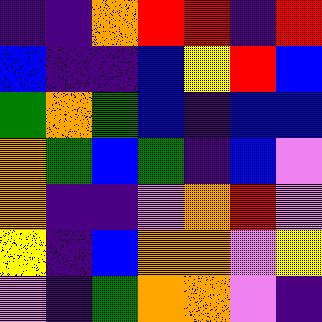[["indigo", "indigo", "orange", "red", "red", "indigo", "red"], ["blue", "indigo", "indigo", "blue", "yellow", "red", "blue"], ["green", "orange", "green", "blue", "indigo", "blue", "blue"], ["orange", "green", "blue", "green", "indigo", "blue", "violet"], ["orange", "indigo", "indigo", "violet", "orange", "red", "violet"], ["yellow", "indigo", "blue", "orange", "orange", "violet", "yellow"], ["violet", "indigo", "green", "orange", "orange", "violet", "indigo"]]